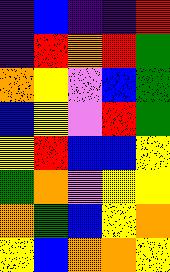[["indigo", "blue", "indigo", "indigo", "red"], ["indigo", "red", "orange", "red", "green"], ["orange", "yellow", "violet", "blue", "green"], ["blue", "yellow", "violet", "red", "green"], ["yellow", "red", "blue", "blue", "yellow"], ["green", "orange", "violet", "yellow", "yellow"], ["orange", "green", "blue", "yellow", "orange"], ["yellow", "blue", "orange", "orange", "yellow"]]